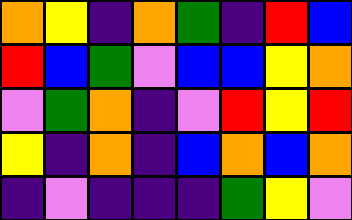[["orange", "yellow", "indigo", "orange", "green", "indigo", "red", "blue"], ["red", "blue", "green", "violet", "blue", "blue", "yellow", "orange"], ["violet", "green", "orange", "indigo", "violet", "red", "yellow", "red"], ["yellow", "indigo", "orange", "indigo", "blue", "orange", "blue", "orange"], ["indigo", "violet", "indigo", "indigo", "indigo", "green", "yellow", "violet"]]